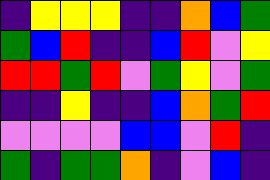[["indigo", "yellow", "yellow", "yellow", "indigo", "indigo", "orange", "blue", "green"], ["green", "blue", "red", "indigo", "indigo", "blue", "red", "violet", "yellow"], ["red", "red", "green", "red", "violet", "green", "yellow", "violet", "green"], ["indigo", "indigo", "yellow", "indigo", "indigo", "blue", "orange", "green", "red"], ["violet", "violet", "violet", "violet", "blue", "blue", "violet", "red", "indigo"], ["green", "indigo", "green", "green", "orange", "indigo", "violet", "blue", "indigo"]]